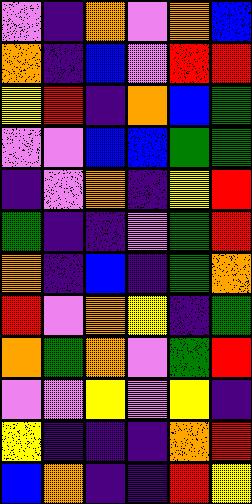[["violet", "indigo", "orange", "violet", "orange", "blue"], ["orange", "indigo", "blue", "violet", "red", "red"], ["yellow", "red", "indigo", "orange", "blue", "green"], ["violet", "violet", "blue", "blue", "green", "green"], ["indigo", "violet", "orange", "indigo", "yellow", "red"], ["green", "indigo", "indigo", "violet", "green", "red"], ["orange", "indigo", "blue", "indigo", "green", "orange"], ["red", "violet", "orange", "yellow", "indigo", "green"], ["orange", "green", "orange", "violet", "green", "red"], ["violet", "violet", "yellow", "violet", "yellow", "indigo"], ["yellow", "indigo", "indigo", "indigo", "orange", "red"], ["blue", "orange", "indigo", "indigo", "red", "yellow"]]